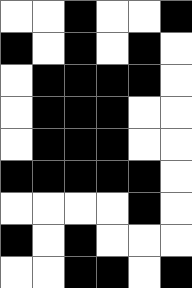[["white", "white", "black", "white", "white", "black"], ["black", "white", "black", "white", "black", "white"], ["white", "black", "black", "black", "black", "white"], ["white", "black", "black", "black", "white", "white"], ["white", "black", "black", "black", "white", "white"], ["black", "black", "black", "black", "black", "white"], ["white", "white", "white", "white", "black", "white"], ["black", "white", "black", "white", "white", "white"], ["white", "white", "black", "black", "white", "black"]]